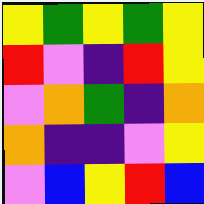[["yellow", "green", "yellow", "green", "yellow"], ["red", "violet", "indigo", "red", "yellow"], ["violet", "orange", "green", "indigo", "orange"], ["orange", "indigo", "indigo", "violet", "yellow"], ["violet", "blue", "yellow", "red", "blue"]]